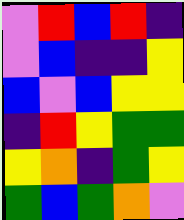[["violet", "red", "blue", "red", "indigo"], ["violet", "blue", "indigo", "indigo", "yellow"], ["blue", "violet", "blue", "yellow", "yellow"], ["indigo", "red", "yellow", "green", "green"], ["yellow", "orange", "indigo", "green", "yellow"], ["green", "blue", "green", "orange", "violet"]]